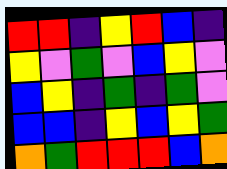[["red", "red", "indigo", "yellow", "red", "blue", "indigo"], ["yellow", "violet", "green", "violet", "blue", "yellow", "violet"], ["blue", "yellow", "indigo", "green", "indigo", "green", "violet"], ["blue", "blue", "indigo", "yellow", "blue", "yellow", "green"], ["orange", "green", "red", "red", "red", "blue", "orange"]]